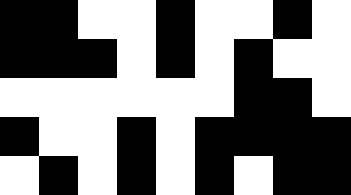[["black", "black", "white", "white", "black", "white", "white", "black", "white"], ["black", "black", "black", "white", "black", "white", "black", "white", "white"], ["white", "white", "white", "white", "white", "white", "black", "black", "white"], ["black", "white", "white", "black", "white", "black", "black", "black", "black"], ["white", "black", "white", "black", "white", "black", "white", "black", "black"]]